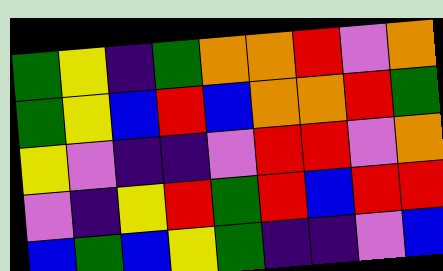[["green", "yellow", "indigo", "green", "orange", "orange", "red", "violet", "orange"], ["green", "yellow", "blue", "red", "blue", "orange", "orange", "red", "green"], ["yellow", "violet", "indigo", "indigo", "violet", "red", "red", "violet", "orange"], ["violet", "indigo", "yellow", "red", "green", "red", "blue", "red", "red"], ["blue", "green", "blue", "yellow", "green", "indigo", "indigo", "violet", "blue"]]